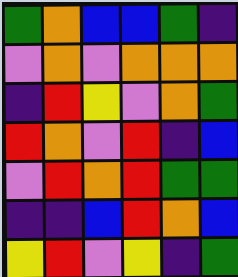[["green", "orange", "blue", "blue", "green", "indigo"], ["violet", "orange", "violet", "orange", "orange", "orange"], ["indigo", "red", "yellow", "violet", "orange", "green"], ["red", "orange", "violet", "red", "indigo", "blue"], ["violet", "red", "orange", "red", "green", "green"], ["indigo", "indigo", "blue", "red", "orange", "blue"], ["yellow", "red", "violet", "yellow", "indigo", "green"]]